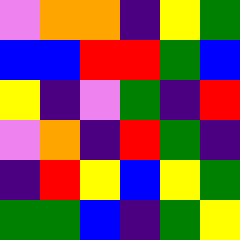[["violet", "orange", "orange", "indigo", "yellow", "green"], ["blue", "blue", "red", "red", "green", "blue"], ["yellow", "indigo", "violet", "green", "indigo", "red"], ["violet", "orange", "indigo", "red", "green", "indigo"], ["indigo", "red", "yellow", "blue", "yellow", "green"], ["green", "green", "blue", "indigo", "green", "yellow"]]